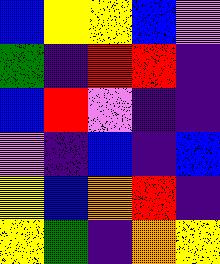[["blue", "yellow", "yellow", "blue", "violet"], ["green", "indigo", "red", "red", "indigo"], ["blue", "red", "violet", "indigo", "indigo"], ["violet", "indigo", "blue", "indigo", "blue"], ["yellow", "blue", "orange", "red", "indigo"], ["yellow", "green", "indigo", "orange", "yellow"]]